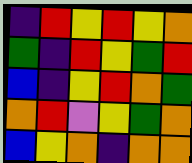[["indigo", "red", "yellow", "red", "yellow", "orange"], ["green", "indigo", "red", "yellow", "green", "red"], ["blue", "indigo", "yellow", "red", "orange", "green"], ["orange", "red", "violet", "yellow", "green", "orange"], ["blue", "yellow", "orange", "indigo", "orange", "orange"]]